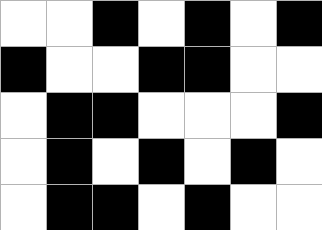[["white", "white", "black", "white", "black", "white", "black"], ["black", "white", "white", "black", "black", "white", "white"], ["white", "black", "black", "white", "white", "white", "black"], ["white", "black", "white", "black", "white", "black", "white"], ["white", "black", "black", "white", "black", "white", "white"]]